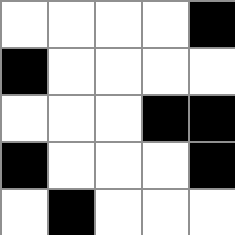[["white", "white", "white", "white", "black"], ["black", "white", "white", "white", "white"], ["white", "white", "white", "black", "black"], ["black", "white", "white", "white", "black"], ["white", "black", "white", "white", "white"]]